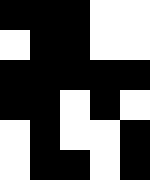[["black", "black", "black", "white", "white"], ["white", "black", "black", "white", "white"], ["black", "black", "black", "black", "black"], ["black", "black", "white", "black", "white"], ["white", "black", "white", "white", "black"], ["white", "black", "black", "white", "black"]]